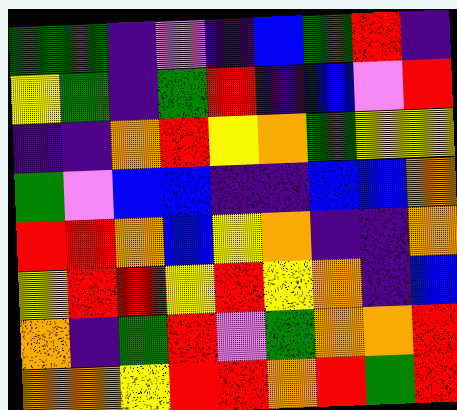[["green", "green", "indigo", "violet", "indigo", "blue", "green", "red", "indigo"], ["yellow", "green", "indigo", "green", "red", "indigo", "blue", "violet", "red"], ["indigo", "indigo", "orange", "red", "yellow", "orange", "green", "yellow", "yellow"], ["green", "violet", "blue", "blue", "indigo", "indigo", "blue", "blue", "orange"], ["red", "red", "orange", "blue", "yellow", "orange", "indigo", "indigo", "orange"], ["yellow", "red", "red", "yellow", "red", "yellow", "orange", "indigo", "blue"], ["orange", "indigo", "green", "red", "violet", "green", "orange", "orange", "red"], ["orange", "orange", "yellow", "red", "red", "orange", "red", "green", "red"]]